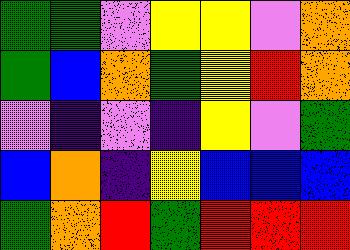[["green", "green", "violet", "yellow", "yellow", "violet", "orange"], ["green", "blue", "orange", "green", "yellow", "red", "orange"], ["violet", "indigo", "violet", "indigo", "yellow", "violet", "green"], ["blue", "orange", "indigo", "yellow", "blue", "blue", "blue"], ["green", "orange", "red", "green", "red", "red", "red"]]